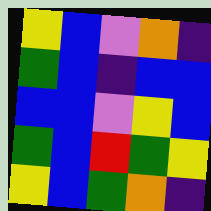[["yellow", "blue", "violet", "orange", "indigo"], ["green", "blue", "indigo", "blue", "blue"], ["blue", "blue", "violet", "yellow", "blue"], ["green", "blue", "red", "green", "yellow"], ["yellow", "blue", "green", "orange", "indigo"]]